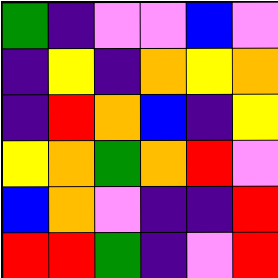[["green", "indigo", "violet", "violet", "blue", "violet"], ["indigo", "yellow", "indigo", "orange", "yellow", "orange"], ["indigo", "red", "orange", "blue", "indigo", "yellow"], ["yellow", "orange", "green", "orange", "red", "violet"], ["blue", "orange", "violet", "indigo", "indigo", "red"], ["red", "red", "green", "indigo", "violet", "red"]]